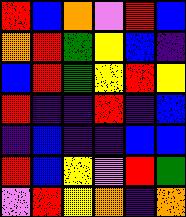[["red", "blue", "orange", "violet", "red", "blue"], ["orange", "red", "green", "yellow", "blue", "indigo"], ["blue", "red", "green", "yellow", "red", "yellow"], ["red", "indigo", "indigo", "red", "indigo", "blue"], ["indigo", "blue", "indigo", "indigo", "blue", "blue"], ["red", "blue", "yellow", "violet", "red", "green"], ["violet", "red", "yellow", "orange", "indigo", "orange"]]